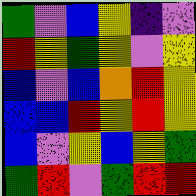[["green", "violet", "blue", "yellow", "indigo", "violet"], ["red", "yellow", "green", "yellow", "violet", "yellow"], ["blue", "violet", "blue", "orange", "red", "yellow"], ["blue", "blue", "red", "yellow", "red", "yellow"], ["blue", "violet", "yellow", "blue", "yellow", "green"], ["green", "red", "violet", "green", "red", "red"]]